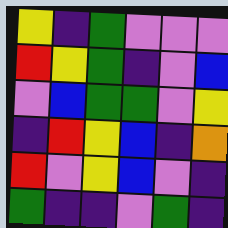[["yellow", "indigo", "green", "violet", "violet", "violet"], ["red", "yellow", "green", "indigo", "violet", "blue"], ["violet", "blue", "green", "green", "violet", "yellow"], ["indigo", "red", "yellow", "blue", "indigo", "orange"], ["red", "violet", "yellow", "blue", "violet", "indigo"], ["green", "indigo", "indigo", "violet", "green", "indigo"]]